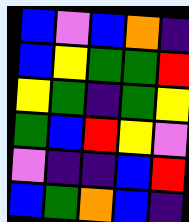[["blue", "violet", "blue", "orange", "indigo"], ["blue", "yellow", "green", "green", "red"], ["yellow", "green", "indigo", "green", "yellow"], ["green", "blue", "red", "yellow", "violet"], ["violet", "indigo", "indigo", "blue", "red"], ["blue", "green", "orange", "blue", "indigo"]]